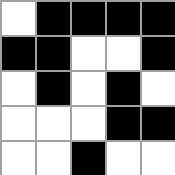[["white", "black", "black", "black", "black"], ["black", "black", "white", "white", "black"], ["white", "black", "white", "black", "white"], ["white", "white", "white", "black", "black"], ["white", "white", "black", "white", "white"]]